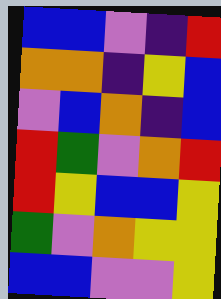[["blue", "blue", "violet", "indigo", "red"], ["orange", "orange", "indigo", "yellow", "blue"], ["violet", "blue", "orange", "indigo", "blue"], ["red", "green", "violet", "orange", "red"], ["red", "yellow", "blue", "blue", "yellow"], ["green", "violet", "orange", "yellow", "yellow"], ["blue", "blue", "violet", "violet", "yellow"]]